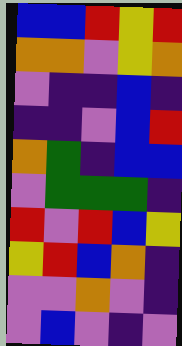[["blue", "blue", "red", "yellow", "red"], ["orange", "orange", "violet", "yellow", "orange"], ["violet", "indigo", "indigo", "blue", "indigo"], ["indigo", "indigo", "violet", "blue", "red"], ["orange", "green", "indigo", "blue", "blue"], ["violet", "green", "green", "green", "indigo"], ["red", "violet", "red", "blue", "yellow"], ["yellow", "red", "blue", "orange", "indigo"], ["violet", "violet", "orange", "violet", "indigo"], ["violet", "blue", "violet", "indigo", "violet"]]